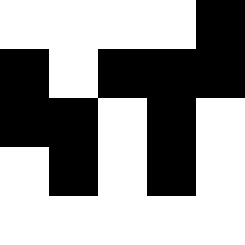[["white", "white", "white", "white", "black"], ["black", "white", "black", "black", "black"], ["black", "black", "white", "black", "white"], ["white", "black", "white", "black", "white"], ["white", "white", "white", "white", "white"]]